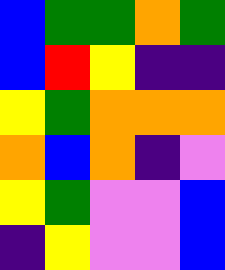[["blue", "green", "green", "orange", "green"], ["blue", "red", "yellow", "indigo", "indigo"], ["yellow", "green", "orange", "orange", "orange"], ["orange", "blue", "orange", "indigo", "violet"], ["yellow", "green", "violet", "violet", "blue"], ["indigo", "yellow", "violet", "violet", "blue"]]